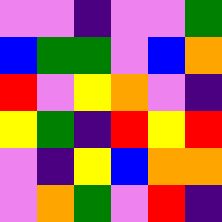[["violet", "violet", "indigo", "violet", "violet", "green"], ["blue", "green", "green", "violet", "blue", "orange"], ["red", "violet", "yellow", "orange", "violet", "indigo"], ["yellow", "green", "indigo", "red", "yellow", "red"], ["violet", "indigo", "yellow", "blue", "orange", "orange"], ["violet", "orange", "green", "violet", "red", "indigo"]]